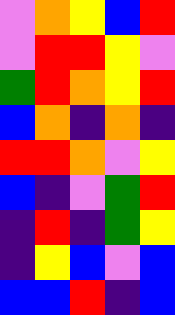[["violet", "orange", "yellow", "blue", "red"], ["violet", "red", "red", "yellow", "violet"], ["green", "red", "orange", "yellow", "red"], ["blue", "orange", "indigo", "orange", "indigo"], ["red", "red", "orange", "violet", "yellow"], ["blue", "indigo", "violet", "green", "red"], ["indigo", "red", "indigo", "green", "yellow"], ["indigo", "yellow", "blue", "violet", "blue"], ["blue", "blue", "red", "indigo", "blue"]]